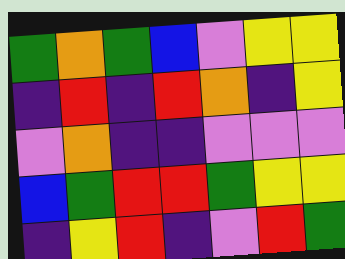[["green", "orange", "green", "blue", "violet", "yellow", "yellow"], ["indigo", "red", "indigo", "red", "orange", "indigo", "yellow"], ["violet", "orange", "indigo", "indigo", "violet", "violet", "violet"], ["blue", "green", "red", "red", "green", "yellow", "yellow"], ["indigo", "yellow", "red", "indigo", "violet", "red", "green"]]